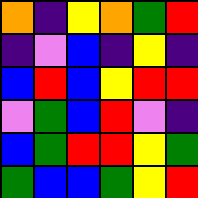[["orange", "indigo", "yellow", "orange", "green", "red"], ["indigo", "violet", "blue", "indigo", "yellow", "indigo"], ["blue", "red", "blue", "yellow", "red", "red"], ["violet", "green", "blue", "red", "violet", "indigo"], ["blue", "green", "red", "red", "yellow", "green"], ["green", "blue", "blue", "green", "yellow", "red"]]